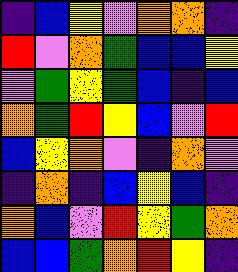[["indigo", "blue", "yellow", "violet", "orange", "orange", "indigo"], ["red", "violet", "orange", "green", "blue", "blue", "yellow"], ["violet", "green", "yellow", "green", "blue", "indigo", "blue"], ["orange", "green", "red", "yellow", "blue", "violet", "red"], ["blue", "yellow", "orange", "violet", "indigo", "orange", "violet"], ["indigo", "orange", "indigo", "blue", "yellow", "blue", "indigo"], ["orange", "blue", "violet", "red", "yellow", "green", "orange"], ["blue", "blue", "green", "orange", "red", "yellow", "indigo"]]